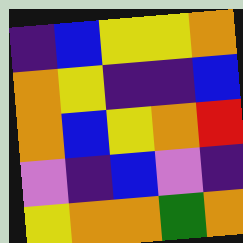[["indigo", "blue", "yellow", "yellow", "orange"], ["orange", "yellow", "indigo", "indigo", "blue"], ["orange", "blue", "yellow", "orange", "red"], ["violet", "indigo", "blue", "violet", "indigo"], ["yellow", "orange", "orange", "green", "orange"]]